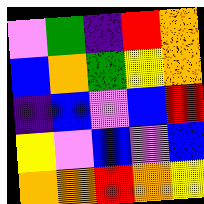[["violet", "green", "indigo", "red", "orange"], ["blue", "orange", "green", "yellow", "orange"], ["indigo", "blue", "violet", "blue", "red"], ["yellow", "violet", "blue", "violet", "blue"], ["orange", "orange", "red", "orange", "yellow"]]